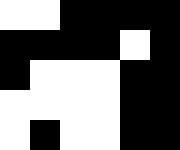[["white", "white", "black", "black", "black", "black"], ["black", "black", "black", "black", "white", "black"], ["black", "white", "white", "white", "black", "black"], ["white", "white", "white", "white", "black", "black"], ["white", "black", "white", "white", "black", "black"]]